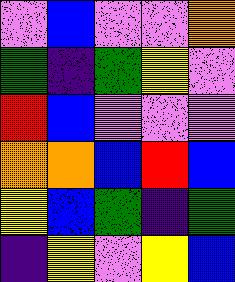[["violet", "blue", "violet", "violet", "orange"], ["green", "indigo", "green", "yellow", "violet"], ["red", "blue", "violet", "violet", "violet"], ["orange", "orange", "blue", "red", "blue"], ["yellow", "blue", "green", "indigo", "green"], ["indigo", "yellow", "violet", "yellow", "blue"]]